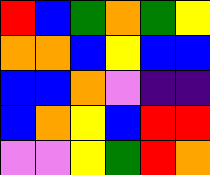[["red", "blue", "green", "orange", "green", "yellow"], ["orange", "orange", "blue", "yellow", "blue", "blue"], ["blue", "blue", "orange", "violet", "indigo", "indigo"], ["blue", "orange", "yellow", "blue", "red", "red"], ["violet", "violet", "yellow", "green", "red", "orange"]]